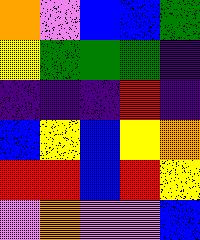[["orange", "violet", "blue", "blue", "green"], ["yellow", "green", "green", "green", "indigo"], ["indigo", "indigo", "indigo", "red", "indigo"], ["blue", "yellow", "blue", "yellow", "orange"], ["red", "red", "blue", "red", "yellow"], ["violet", "orange", "violet", "violet", "blue"]]